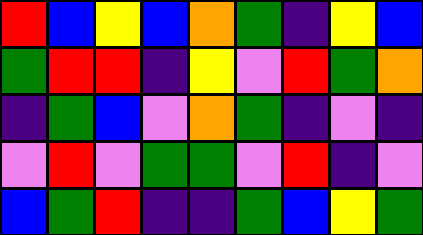[["red", "blue", "yellow", "blue", "orange", "green", "indigo", "yellow", "blue"], ["green", "red", "red", "indigo", "yellow", "violet", "red", "green", "orange"], ["indigo", "green", "blue", "violet", "orange", "green", "indigo", "violet", "indigo"], ["violet", "red", "violet", "green", "green", "violet", "red", "indigo", "violet"], ["blue", "green", "red", "indigo", "indigo", "green", "blue", "yellow", "green"]]